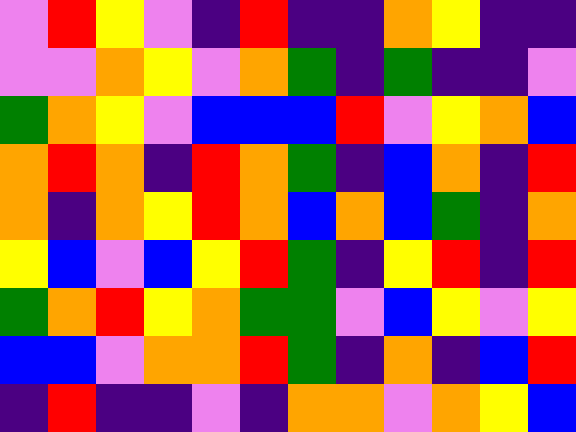[["violet", "red", "yellow", "violet", "indigo", "red", "indigo", "indigo", "orange", "yellow", "indigo", "indigo"], ["violet", "violet", "orange", "yellow", "violet", "orange", "green", "indigo", "green", "indigo", "indigo", "violet"], ["green", "orange", "yellow", "violet", "blue", "blue", "blue", "red", "violet", "yellow", "orange", "blue"], ["orange", "red", "orange", "indigo", "red", "orange", "green", "indigo", "blue", "orange", "indigo", "red"], ["orange", "indigo", "orange", "yellow", "red", "orange", "blue", "orange", "blue", "green", "indigo", "orange"], ["yellow", "blue", "violet", "blue", "yellow", "red", "green", "indigo", "yellow", "red", "indigo", "red"], ["green", "orange", "red", "yellow", "orange", "green", "green", "violet", "blue", "yellow", "violet", "yellow"], ["blue", "blue", "violet", "orange", "orange", "red", "green", "indigo", "orange", "indigo", "blue", "red"], ["indigo", "red", "indigo", "indigo", "violet", "indigo", "orange", "orange", "violet", "orange", "yellow", "blue"]]